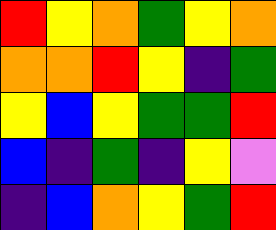[["red", "yellow", "orange", "green", "yellow", "orange"], ["orange", "orange", "red", "yellow", "indigo", "green"], ["yellow", "blue", "yellow", "green", "green", "red"], ["blue", "indigo", "green", "indigo", "yellow", "violet"], ["indigo", "blue", "orange", "yellow", "green", "red"]]